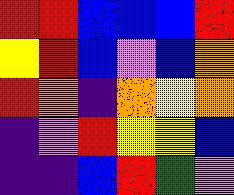[["red", "red", "blue", "blue", "blue", "red"], ["yellow", "red", "blue", "violet", "blue", "orange"], ["red", "orange", "indigo", "orange", "yellow", "orange"], ["indigo", "violet", "red", "yellow", "yellow", "blue"], ["indigo", "indigo", "blue", "red", "green", "violet"]]